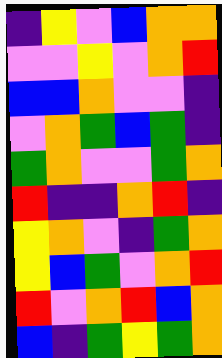[["indigo", "yellow", "violet", "blue", "orange", "orange"], ["violet", "violet", "yellow", "violet", "orange", "red"], ["blue", "blue", "orange", "violet", "violet", "indigo"], ["violet", "orange", "green", "blue", "green", "indigo"], ["green", "orange", "violet", "violet", "green", "orange"], ["red", "indigo", "indigo", "orange", "red", "indigo"], ["yellow", "orange", "violet", "indigo", "green", "orange"], ["yellow", "blue", "green", "violet", "orange", "red"], ["red", "violet", "orange", "red", "blue", "orange"], ["blue", "indigo", "green", "yellow", "green", "orange"]]